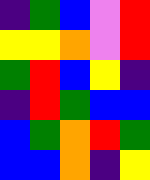[["indigo", "green", "blue", "violet", "red"], ["yellow", "yellow", "orange", "violet", "red"], ["green", "red", "blue", "yellow", "indigo"], ["indigo", "red", "green", "blue", "blue"], ["blue", "green", "orange", "red", "green"], ["blue", "blue", "orange", "indigo", "yellow"]]